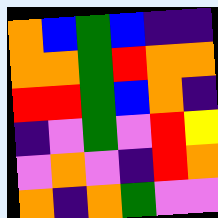[["orange", "blue", "green", "blue", "indigo", "indigo"], ["orange", "orange", "green", "red", "orange", "orange"], ["red", "red", "green", "blue", "orange", "indigo"], ["indigo", "violet", "green", "violet", "red", "yellow"], ["violet", "orange", "violet", "indigo", "red", "orange"], ["orange", "indigo", "orange", "green", "violet", "violet"]]